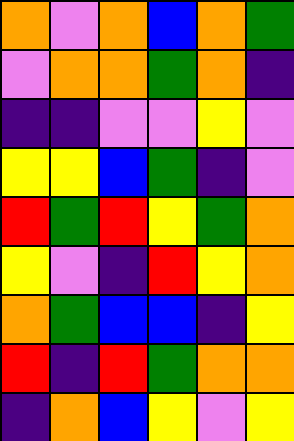[["orange", "violet", "orange", "blue", "orange", "green"], ["violet", "orange", "orange", "green", "orange", "indigo"], ["indigo", "indigo", "violet", "violet", "yellow", "violet"], ["yellow", "yellow", "blue", "green", "indigo", "violet"], ["red", "green", "red", "yellow", "green", "orange"], ["yellow", "violet", "indigo", "red", "yellow", "orange"], ["orange", "green", "blue", "blue", "indigo", "yellow"], ["red", "indigo", "red", "green", "orange", "orange"], ["indigo", "orange", "blue", "yellow", "violet", "yellow"]]